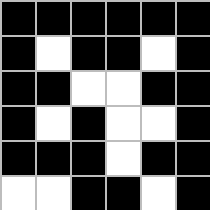[["black", "black", "black", "black", "black", "black"], ["black", "white", "black", "black", "white", "black"], ["black", "black", "white", "white", "black", "black"], ["black", "white", "black", "white", "white", "black"], ["black", "black", "black", "white", "black", "black"], ["white", "white", "black", "black", "white", "black"]]